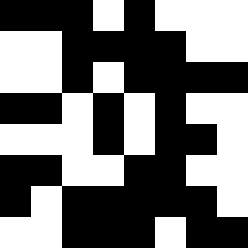[["black", "black", "black", "white", "black", "white", "white", "white"], ["white", "white", "black", "black", "black", "black", "white", "white"], ["white", "white", "black", "white", "black", "black", "black", "black"], ["black", "black", "white", "black", "white", "black", "white", "white"], ["white", "white", "white", "black", "white", "black", "black", "white"], ["black", "black", "white", "white", "black", "black", "white", "white"], ["black", "white", "black", "black", "black", "black", "black", "white"], ["white", "white", "black", "black", "black", "white", "black", "black"]]